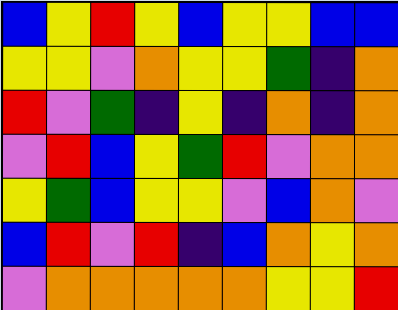[["blue", "yellow", "red", "yellow", "blue", "yellow", "yellow", "blue", "blue"], ["yellow", "yellow", "violet", "orange", "yellow", "yellow", "green", "indigo", "orange"], ["red", "violet", "green", "indigo", "yellow", "indigo", "orange", "indigo", "orange"], ["violet", "red", "blue", "yellow", "green", "red", "violet", "orange", "orange"], ["yellow", "green", "blue", "yellow", "yellow", "violet", "blue", "orange", "violet"], ["blue", "red", "violet", "red", "indigo", "blue", "orange", "yellow", "orange"], ["violet", "orange", "orange", "orange", "orange", "orange", "yellow", "yellow", "red"]]